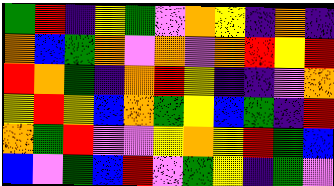[["green", "red", "indigo", "yellow", "green", "violet", "orange", "yellow", "indigo", "orange", "indigo"], ["orange", "blue", "green", "orange", "violet", "orange", "violet", "orange", "red", "yellow", "red"], ["red", "orange", "green", "indigo", "orange", "red", "yellow", "indigo", "indigo", "violet", "orange"], ["yellow", "red", "yellow", "blue", "orange", "green", "yellow", "blue", "green", "indigo", "red"], ["orange", "green", "red", "violet", "violet", "yellow", "orange", "yellow", "red", "green", "blue"], ["blue", "violet", "green", "blue", "red", "violet", "green", "yellow", "indigo", "green", "violet"]]